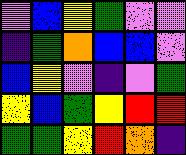[["violet", "blue", "yellow", "green", "violet", "violet"], ["indigo", "green", "orange", "blue", "blue", "violet"], ["blue", "yellow", "violet", "indigo", "violet", "green"], ["yellow", "blue", "green", "yellow", "red", "red"], ["green", "green", "yellow", "red", "orange", "indigo"]]